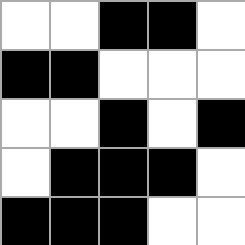[["white", "white", "black", "black", "white"], ["black", "black", "white", "white", "white"], ["white", "white", "black", "white", "black"], ["white", "black", "black", "black", "white"], ["black", "black", "black", "white", "white"]]